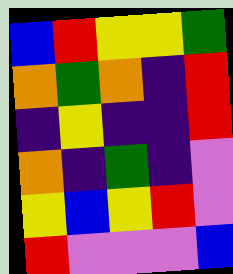[["blue", "red", "yellow", "yellow", "green"], ["orange", "green", "orange", "indigo", "red"], ["indigo", "yellow", "indigo", "indigo", "red"], ["orange", "indigo", "green", "indigo", "violet"], ["yellow", "blue", "yellow", "red", "violet"], ["red", "violet", "violet", "violet", "blue"]]